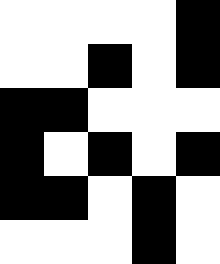[["white", "white", "white", "white", "black"], ["white", "white", "black", "white", "black"], ["black", "black", "white", "white", "white"], ["black", "white", "black", "white", "black"], ["black", "black", "white", "black", "white"], ["white", "white", "white", "black", "white"]]